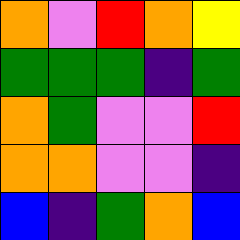[["orange", "violet", "red", "orange", "yellow"], ["green", "green", "green", "indigo", "green"], ["orange", "green", "violet", "violet", "red"], ["orange", "orange", "violet", "violet", "indigo"], ["blue", "indigo", "green", "orange", "blue"]]